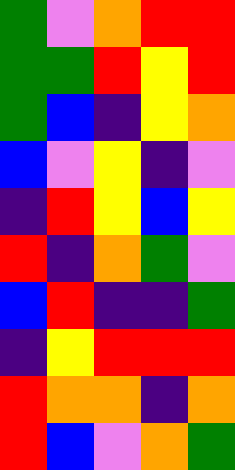[["green", "violet", "orange", "red", "red"], ["green", "green", "red", "yellow", "red"], ["green", "blue", "indigo", "yellow", "orange"], ["blue", "violet", "yellow", "indigo", "violet"], ["indigo", "red", "yellow", "blue", "yellow"], ["red", "indigo", "orange", "green", "violet"], ["blue", "red", "indigo", "indigo", "green"], ["indigo", "yellow", "red", "red", "red"], ["red", "orange", "orange", "indigo", "orange"], ["red", "blue", "violet", "orange", "green"]]